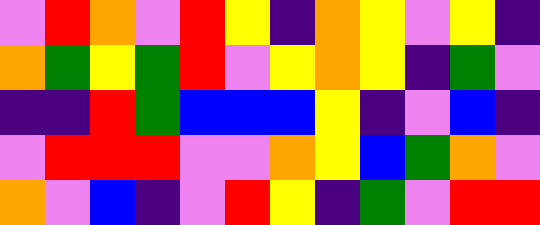[["violet", "red", "orange", "violet", "red", "yellow", "indigo", "orange", "yellow", "violet", "yellow", "indigo"], ["orange", "green", "yellow", "green", "red", "violet", "yellow", "orange", "yellow", "indigo", "green", "violet"], ["indigo", "indigo", "red", "green", "blue", "blue", "blue", "yellow", "indigo", "violet", "blue", "indigo"], ["violet", "red", "red", "red", "violet", "violet", "orange", "yellow", "blue", "green", "orange", "violet"], ["orange", "violet", "blue", "indigo", "violet", "red", "yellow", "indigo", "green", "violet", "red", "red"]]